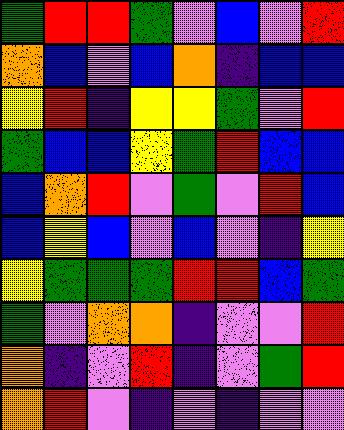[["green", "red", "red", "green", "violet", "blue", "violet", "red"], ["orange", "blue", "violet", "blue", "orange", "indigo", "blue", "blue"], ["yellow", "red", "indigo", "yellow", "yellow", "green", "violet", "red"], ["green", "blue", "blue", "yellow", "green", "red", "blue", "blue"], ["blue", "orange", "red", "violet", "green", "violet", "red", "blue"], ["blue", "yellow", "blue", "violet", "blue", "violet", "indigo", "yellow"], ["yellow", "green", "green", "green", "red", "red", "blue", "green"], ["green", "violet", "orange", "orange", "indigo", "violet", "violet", "red"], ["orange", "indigo", "violet", "red", "indigo", "violet", "green", "red"], ["orange", "red", "violet", "indigo", "violet", "indigo", "violet", "violet"]]